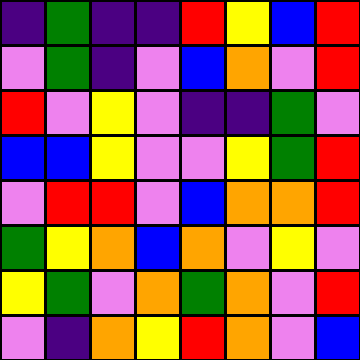[["indigo", "green", "indigo", "indigo", "red", "yellow", "blue", "red"], ["violet", "green", "indigo", "violet", "blue", "orange", "violet", "red"], ["red", "violet", "yellow", "violet", "indigo", "indigo", "green", "violet"], ["blue", "blue", "yellow", "violet", "violet", "yellow", "green", "red"], ["violet", "red", "red", "violet", "blue", "orange", "orange", "red"], ["green", "yellow", "orange", "blue", "orange", "violet", "yellow", "violet"], ["yellow", "green", "violet", "orange", "green", "orange", "violet", "red"], ["violet", "indigo", "orange", "yellow", "red", "orange", "violet", "blue"]]